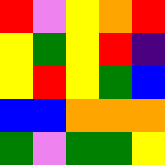[["red", "violet", "yellow", "orange", "red"], ["yellow", "green", "yellow", "red", "indigo"], ["yellow", "red", "yellow", "green", "blue"], ["blue", "blue", "orange", "orange", "orange"], ["green", "violet", "green", "green", "yellow"]]